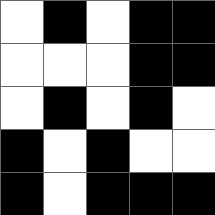[["white", "black", "white", "black", "black"], ["white", "white", "white", "black", "black"], ["white", "black", "white", "black", "white"], ["black", "white", "black", "white", "white"], ["black", "white", "black", "black", "black"]]